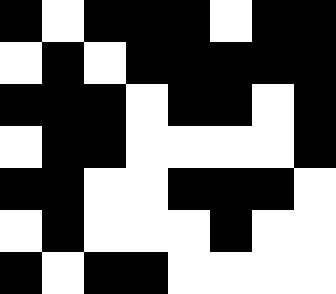[["black", "white", "black", "black", "black", "white", "black", "black"], ["white", "black", "white", "black", "black", "black", "black", "black"], ["black", "black", "black", "white", "black", "black", "white", "black"], ["white", "black", "black", "white", "white", "white", "white", "black"], ["black", "black", "white", "white", "black", "black", "black", "white"], ["white", "black", "white", "white", "white", "black", "white", "white"], ["black", "white", "black", "black", "white", "white", "white", "white"]]